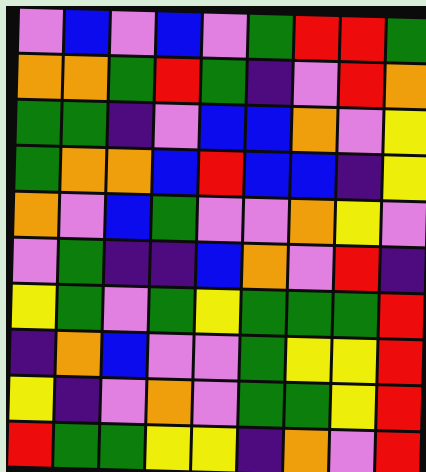[["violet", "blue", "violet", "blue", "violet", "green", "red", "red", "green"], ["orange", "orange", "green", "red", "green", "indigo", "violet", "red", "orange"], ["green", "green", "indigo", "violet", "blue", "blue", "orange", "violet", "yellow"], ["green", "orange", "orange", "blue", "red", "blue", "blue", "indigo", "yellow"], ["orange", "violet", "blue", "green", "violet", "violet", "orange", "yellow", "violet"], ["violet", "green", "indigo", "indigo", "blue", "orange", "violet", "red", "indigo"], ["yellow", "green", "violet", "green", "yellow", "green", "green", "green", "red"], ["indigo", "orange", "blue", "violet", "violet", "green", "yellow", "yellow", "red"], ["yellow", "indigo", "violet", "orange", "violet", "green", "green", "yellow", "red"], ["red", "green", "green", "yellow", "yellow", "indigo", "orange", "violet", "red"]]